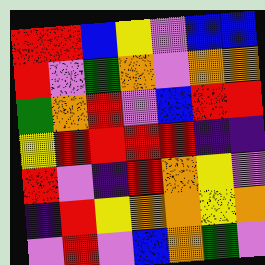[["red", "red", "blue", "yellow", "violet", "blue", "blue"], ["red", "violet", "green", "orange", "violet", "orange", "orange"], ["green", "orange", "red", "violet", "blue", "red", "red"], ["yellow", "red", "red", "red", "red", "indigo", "indigo"], ["red", "violet", "indigo", "red", "orange", "yellow", "violet"], ["indigo", "red", "yellow", "orange", "orange", "yellow", "orange"], ["violet", "red", "violet", "blue", "orange", "green", "violet"]]